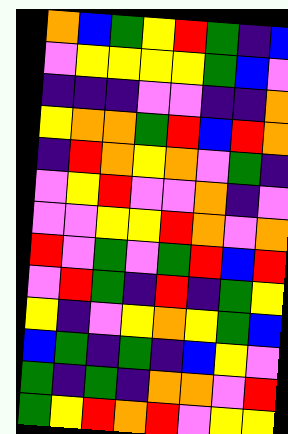[["orange", "blue", "green", "yellow", "red", "green", "indigo", "blue"], ["violet", "yellow", "yellow", "yellow", "yellow", "green", "blue", "violet"], ["indigo", "indigo", "indigo", "violet", "violet", "indigo", "indigo", "orange"], ["yellow", "orange", "orange", "green", "red", "blue", "red", "orange"], ["indigo", "red", "orange", "yellow", "orange", "violet", "green", "indigo"], ["violet", "yellow", "red", "violet", "violet", "orange", "indigo", "violet"], ["violet", "violet", "yellow", "yellow", "red", "orange", "violet", "orange"], ["red", "violet", "green", "violet", "green", "red", "blue", "red"], ["violet", "red", "green", "indigo", "red", "indigo", "green", "yellow"], ["yellow", "indigo", "violet", "yellow", "orange", "yellow", "green", "blue"], ["blue", "green", "indigo", "green", "indigo", "blue", "yellow", "violet"], ["green", "indigo", "green", "indigo", "orange", "orange", "violet", "red"], ["green", "yellow", "red", "orange", "red", "violet", "yellow", "yellow"]]